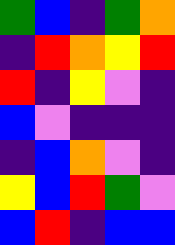[["green", "blue", "indigo", "green", "orange"], ["indigo", "red", "orange", "yellow", "red"], ["red", "indigo", "yellow", "violet", "indigo"], ["blue", "violet", "indigo", "indigo", "indigo"], ["indigo", "blue", "orange", "violet", "indigo"], ["yellow", "blue", "red", "green", "violet"], ["blue", "red", "indigo", "blue", "blue"]]